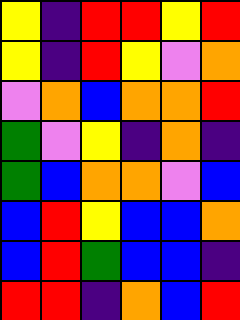[["yellow", "indigo", "red", "red", "yellow", "red"], ["yellow", "indigo", "red", "yellow", "violet", "orange"], ["violet", "orange", "blue", "orange", "orange", "red"], ["green", "violet", "yellow", "indigo", "orange", "indigo"], ["green", "blue", "orange", "orange", "violet", "blue"], ["blue", "red", "yellow", "blue", "blue", "orange"], ["blue", "red", "green", "blue", "blue", "indigo"], ["red", "red", "indigo", "orange", "blue", "red"]]